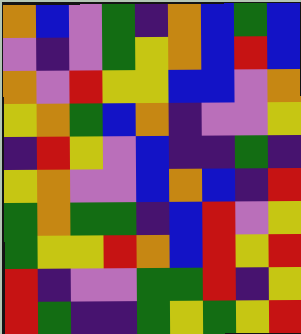[["orange", "blue", "violet", "green", "indigo", "orange", "blue", "green", "blue"], ["violet", "indigo", "violet", "green", "yellow", "orange", "blue", "red", "blue"], ["orange", "violet", "red", "yellow", "yellow", "blue", "blue", "violet", "orange"], ["yellow", "orange", "green", "blue", "orange", "indigo", "violet", "violet", "yellow"], ["indigo", "red", "yellow", "violet", "blue", "indigo", "indigo", "green", "indigo"], ["yellow", "orange", "violet", "violet", "blue", "orange", "blue", "indigo", "red"], ["green", "orange", "green", "green", "indigo", "blue", "red", "violet", "yellow"], ["green", "yellow", "yellow", "red", "orange", "blue", "red", "yellow", "red"], ["red", "indigo", "violet", "violet", "green", "green", "red", "indigo", "yellow"], ["red", "green", "indigo", "indigo", "green", "yellow", "green", "yellow", "red"]]